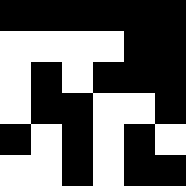[["black", "black", "black", "black", "black", "black"], ["white", "white", "white", "white", "black", "black"], ["white", "black", "white", "black", "black", "black"], ["white", "black", "black", "white", "white", "black"], ["black", "white", "black", "white", "black", "white"], ["white", "white", "black", "white", "black", "black"]]